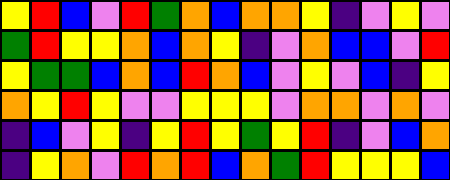[["yellow", "red", "blue", "violet", "red", "green", "orange", "blue", "orange", "orange", "yellow", "indigo", "violet", "yellow", "violet"], ["green", "red", "yellow", "yellow", "orange", "blue", "orange", "yellow", "indigo", "violet", "orange", "blue", "blue", "violet", "red"], ["yellow", "green", "green", "blue", "orange", "blue", "red", "orange", "blue", "violet", "yellow", "violet", "blue", "indigo", "yellow"], ["orange", "yellow", "red", "yellow", "violet", "violet", "yellow", "yellow", "yellow", "violet", "orange", "orange", "violet", "orange", "violet"], ["indigo", "blue", "violet", "yellow", "indigo", "yellow", "red", "yellow", "green", "yellow", "red", "indigo", "violet", "blue", "orange"], ["indigo", "yellow", "orange", "violet", "red", "orange", "red", "blue", "orange", "green", "red", "yellow", "yellow", "yellow", "blue"]]